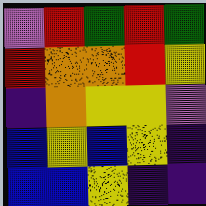[["violet", "red", "green", "red", "green"], ["red", "orange", "orange", "red", "yellow"], ["indigo", "orange", "yellow", "yellow", "violet"], ["blue", "yellow", "blue", "yellow", "indigo"], ["blue", "blue", "yellow", "indigo", "indigo"]]